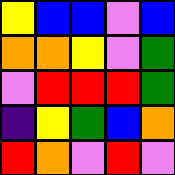[["yellow", "blue", "blue", "violet", "blue"], ["orange", "orange", "yellow", "violet", "green"], ["violet", "red", "red", "red", "green"], ["indigo", "yellow", "green", "blue", "orange"], ["red", "orange", "violet", "red", "violet"]]